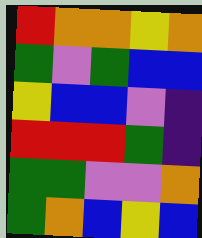[["red", "orange", "orange", "yellow", "orange"], ["green", "violet", "green", "blue", "blue"], ["yellow", "blue", "blue", "violet", "indigo"], ["red", "red", "red", "green", "indigo"], ["green", "green", "violet", "violet", "orange"], ["green", "orange", "blue", "yellow", "blue"]]